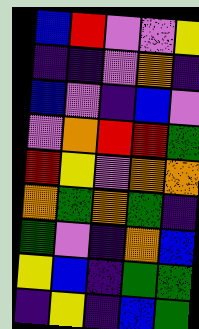[["blue", "red", "violet", "violet", "yellow"], ["indigo", "indigo", "violet", "orange", "indigo"], ["blue", "violet", "indigo", "blue", "violet"], ["violet", "orange", "red", "red", "green"], ["red", "yellow", "violet", "orange", "orange"], ["orange", "green", "orange", "green", "indigo"], ["green", "violet", "indigo", "orange", "blue"], ["yellow", "blue", "indigo", "green", "green"], ["indigo", "yellow", "indigo", "blue", "green"]]